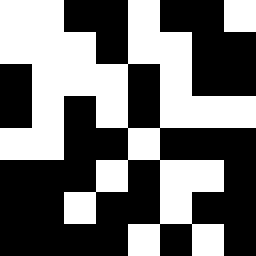[["white", "white", "black", "black", "white", "black", "black", "white"], ["white", "white", "white", "black", "white", "white", "black", "black"], ["black", "white", "white", "white", "black", "white", "black", "black"], ["black", "white", "black", "white", "black", "white", "white", "white"], ["white", "white", "black", "black", "white", "black", "black", "black"], ["black", "black", "black", "white", "black", "white", "white", "black"], ["black", "black", "white", "black", "black", "white", "black", "black"], ["black", "black", "black", "black", "white", "black", "white", "black"]]